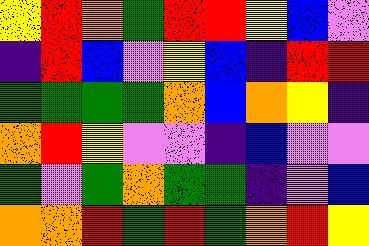[["yellow", "red", "orange", "green", "red", "red", "yellow", "blue", "violet"], ["indigo", "red", "blue", "violet", "yellow", "blue", "indigo", "red", "red"], ["green", "green", "green", "green", "orange", "blue", "orange", "yellow", "indigo"], ["orange", "red", "yellow", "violet", "violet", "indigo", "blue", "violet", "violet"], ["green", "violet", "green", "orange", "green", "green", "indigo", "violet", "blue"], ["orange", "orange", "red", "green", "red", "green", "orange", "red", "yellow"]]